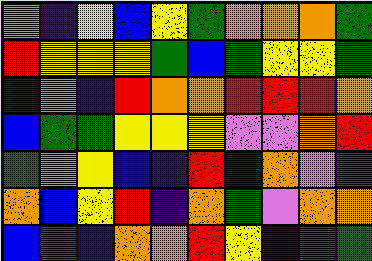[["violet", "indigo", "yellow", "blue", "yellow", "green", "orange", "orange", "orange", "green"], ["red", "yellow", "yellow", "yellow", "green", "blue", "green", "yellow", "yellow", "green"], ["indigo", "violet", "indigo", "red", "orange", "orange", "red", "red", "red", "orange"], ["blue", "green", "green", "yellow", "yellow", "yellow", "violet", "violet", "orange", "red"], ["green", "orange", "yellow", "blue", "indigo", "red", "indigo", "orange", "violet", "green"], ["orange", "blue", "yellow", "red", "indigo", "orange", "green", "violet", "orange", "orange"], ["blue", "red", "indigo", "orange", "orange", "red", "yellow", "blue", "green", "green"]]